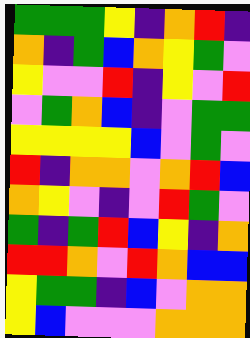[["green", "green", "green", "yellow", "indigo", "orange", "red", "indigo"], ["orange", "indigo", "green", "blue", "orange", "yellow", "green", "violet"], ["yellow", "violet", "violet", "red", "indigo", "yellow", "violet", "red"], ["violet", "green", "orange", "blue", "indigo", "violet", "green", "green"], ["yellow", "yellow", "yellow", "yellow", "blue", "violet", "green", "violet"], ["red", "indigo", "orange", "orange", "violet", "orange", "red", "blue"], ["orange", "yellow", "violet", "indigo", "violet", "red", "green", "violet"], ["green", "indigo", "green", "red", "blue", "yellow", "indigo", "orange"], ["red", "red", "orange", "violet", "red", "orange", "blue", "blue"], ["yellow", "green", "green", "indigo", "blue", "violet", "orange", "orange"], ["yellow", "blue", "violet", "violet", "violet", "orange", "orange", "orange"]]